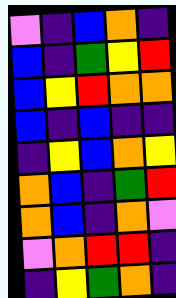[["violet", "indigo", "blue", "orange", "indigo"], ["blue", "indigo", "green", "yellow", "red"], ["blue", "yellow", "red", "orange", "orange"], ["blue", "indigo", "blue", "indigo", "indigo"], ["indigo", "yellow", "blue", "orange", "yellow"], ["orange", "blue", "indigo", "green", "red"], ["orange", "blue", "indigo", "orange", "violet"], ["violet", "orange", "red", "red", "indigo"], ["indigo", "yellow", "green", "orange", "indigo"]]